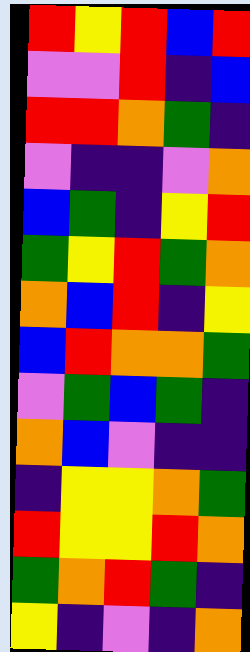[["red", "yellow", "red", "blue", "red"], ["violet", "violet", "red", "indigo", "blue"], ["red", "red", "orange", "green", "indigo"], ["violet", "indigo", "indigo", "violet", "orange"], ["blue", "green", "indigo", "yellow", "red"], ["green", "yellow", "red", "green", "orange"], ["orange", "blue", "red", "indigo", "yellow"], ["blue", "red", "orange", "orange", "green"], ["violet", "green", "blue", "green", "indigo"], ["orange", "blue", "violet", "indigo", "indigo"], ["indigo", "yellow", "yellow", "orange", "green"], ["red", "yellow", "yellow", "red", "orange"], ["green", "orange", "red", "green", "indigo"], ["yellow", "indigo", "violet", "indigo", "orange"]]